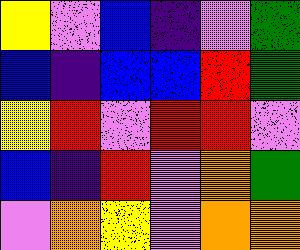[["yellow", "violet", "blue", "indigo", "violet", "green"], ["blue", "indigo", "blue", "blue", "red", "green"], ["yellow", "red", "violet", "red", "red", "violet"], ["blue", "indigo", "red", "violet", "orange", "green"], ["violet", "orange", "yellow", "violet", "orange", "orange"]]